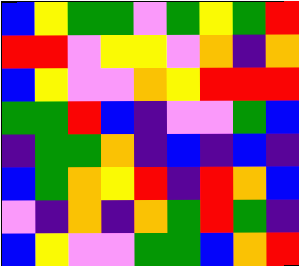[["blue", "yellow", "green", "green", "violet", "green", "yellow", "green", "red"], ["red", "red", "violet", "yellow", "yellow", "violet", "orange", "indigo", "orange"], ["blue", "yellow", "violet", "violet", "orange", "yellow", "red", "red", "red"], ["green", "green", "red", "blue", "indigo", "violet", "violet", "green", "blue"], ["indigo", "green", "green", "orange", "indigo", "blue", "indigo", "blue", "indigo"], ["blue", "green", "orange", "yellow", "red", "indigo", "red", "orange", "blue"], ["violet", "indigo", "orange", "indigo", "orange", "green", "red", "green", "indigo"], ["blue", "yellow", "violet", "violet", "green", "green", "blue", "orange", "red"]]